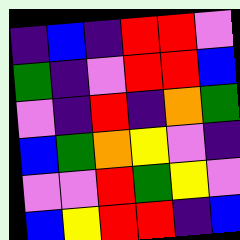[["indigo", "blue", "indigo", "red", "red", "violet"], ["green", "indigo", "violet", "red", "red", "blue"], ["violet", "indigo", "red", "indigo", "orange", "green"], ["blue", "green", "orange", "yellow", "violet", "indigo"], ["violet", "violet", "red", "green", "yellow", "violet"], ["blue", "yellow", "red", "red", "indigo", "blue"]]